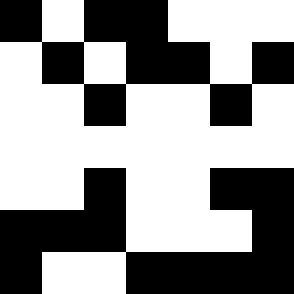[["black", "white", "black", "black", "white", "white", "white"], ["white", "black", "white", "black", "black", "white", "black"], ["white", "white", "black", "white", "white", "black", "white"], ["white", "white", "white", "white", "white", "white", "white"], ["white", "white", "black", "white", "white", "black", "black"], ["black", "black", "black", "white", "white", "white", "black"], ["black", "white", "white", "black", "black", "black", "black"]]